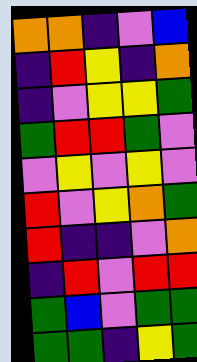[["orange", "orange", "indigo", "violet", "blue"], ["indigo", "red", "yellow", "indigo", "orange"], ["indigo", "violet", "yellow", "yellow", "green"], ["green", "red", "red", "green", "violet"], ["violet", "yellow", "violet", "yellow", "violet"], ["red", "violet", "yellow", "orange", "green"], ["red", "indigo", "indigo", "violet", "orange"], ["indigo", "red", "violet", "red", "red"], ["green", "blue", "violet", "green", "green"], ["green", "green", "indigo", "yellow", "green"]]